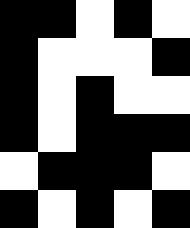[["black", "black", "white", "black", "white"], ["black", "white", "white", "white", "black"], ["black", "white", "black", "white", "white"], ["black", "white", "black", "black", "black"], ["white", "black", "black", "black", "white"], ["black", "white", "black", "white", "black"]]